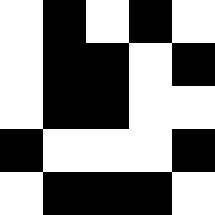[["white", "black", "white", "black", "white"], ["white", "black", "black", "white", "black"], ["white", "black", "black", "white", "white"], ["black", "white", "white", "white", "black"], ["white", "black", "black", "black", "white"]]